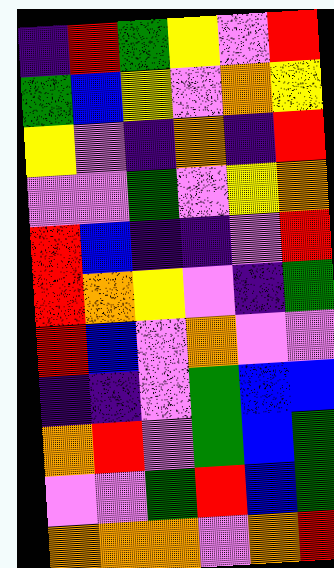[["indigo", "red", "green", "yellow", "violet", "red"], ["green", "blue", "yellow", "violet", "orange", "yellow"], ["yellow", "violet", "indigo", "orange", "indigo", "red"], ["violet", "violet", "green", "violet", "yellow", "orange"], ["red", "blue", "indigo", "indigo", "violet", "red"], ["red", "orange", "yellow", "violet", "indigo", "green"], ["red", "blue", "violet", "orange", "violet", "violet"], ["indigo", "indigo", "violet", "green", "blue", "blue"], ["orange", "red", "violet", "green", "blue", "green"], ["violet", "violet", "green", "red", "blue", "green"], ["orange", "orange", "orange", "violet", "orange", "red"]]